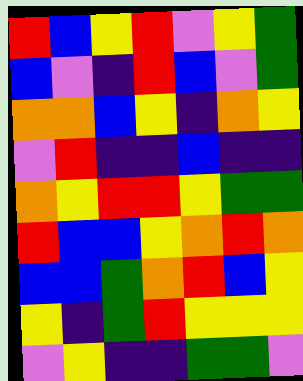[["red", "blue", "yellow", "red", "violet", "yellow", "green"], ["blue", "violet", "indigo", "red", "blue", "violet", "green"], ["orange", "orange", "blue", "yellow", "indigo", "orange", "yellow"], ["violet", "red", "indigo", "indigo", "blue", "indigo", "indigo"], ["orange", "yellow", "red", "red", "yellow", "green", "green"], ["red", "blue", "blue", "yellow", "orange", "red", "orange"], ["blue", "blue", "green", "orange", "red", "blue", "yellow"], ["yellow", "indigo", "green", "red", "yellow", "yellow", "yellow"], ["violet", "yellow", "indigo", "indigo", "green", "green", "violet"]]